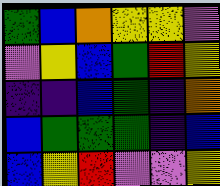[["green", "blue", "orange", "yellow", "yellow", "violet"], ["violet", "yellow", "blue", "green", "red", "yellow"], ["indigo", "indigo", "blue", "green", "indigo", "orange"], ["blue", "green", "green", "green", "indigo", "blue"], ["blue", "yellow", "red", "violet", "violet", "yellow"]]